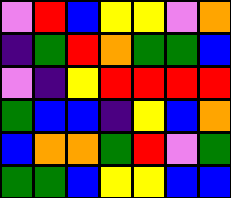[["violet", "red", "blue", "yellow", "yellow", "violet", "orange"], ["indigo", "green", "red", "orange", "green", "green", "blue"], ["violet", "indigo", "yellow", "red", "red", "red", "red"], ["green", "blue", "blue", "indigo", "yellow", "blue", "orange"], ["blue", "orange", "orange", "green", "red", "violet", "green"], ["green", "green", "blue", "yellow", "yellow", "blue", "blue"]]